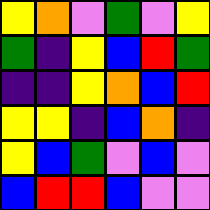[["yellow", "orange", "violet", "green", "violet", "yellow"], ["green", "indigo", "yellow", "blue", "red", "green"], ["indigo", "indigo", "yellow", "orange", "blue", "red"], ["yellow", "yellow", "indigo", "blue", "orange", "indigo"], ["yellow", "blue", "green", "violet", "blue", "violet"], ["blue", "red", "red", "blue", "violet", "violet"]]